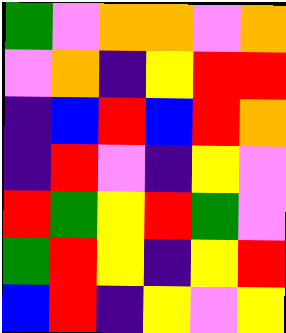[["green", "violet", "orange", "orange", "violet", "orange"], ["violet", "orange", "indigo", "yellow", "red", "red"], ["indigo", "blue", "red", "blue", "red", "orange"], ["indigo", "red", "violet", "indigo", "yellow", "violet"], ["red", "green", "yellow", "red", "green", "violet"], ["green", "red", "yellow", "indigo", "yellow", "red"], ["blue", "red", "indigo", "yellow", "violet", "yellow"]]